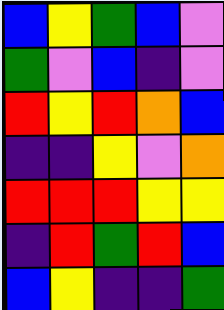[["blue", "yellow", "green", "blue", "violet"], ["green", "violet", "blue", "indigo", "violet"], ["red", "yellow", "red", "orange", "blue"], ["indigo", "indigo", "yellow", "violet", "orange"], ["red", "red", "red", "yellow", "yellow"], ["indigo", "red", "green", "red", "blue"], ["blue", "yellow", "indigo", "indigo", "green"]]